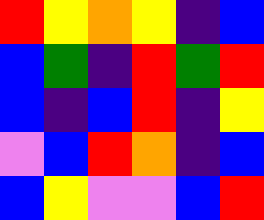[["red", "yellow", "orange", "yellow", "indigo", "blue"], ["blue", "green", "indigo", "red", "green", "red"], ["blue", "indigo", "blue", "red", "indigo", "yellow"], ["violet", "blue", "red", "orange", "indigo", "blue"], ["blue", "yellow", "violet", "violet", "blue", "red"]]